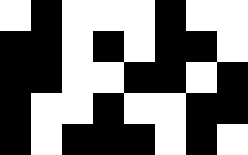[["white", "black", "white", "white", "white", "black", "white", "white"], ["black", "black", "white", "black", "white", "black", "black", "white"], ["black", "black", "white", "white", "black", "black", "white", "black"], ["black", "white", "white", "black", "white", "white", "black", "black"], ["black", "white", "black", "black", "black", "white", "black", "white"]]